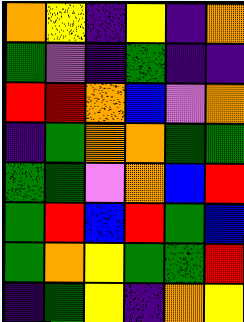[["orange", "yellow", "indigo", "yellow", "indigo", "orange"], ["green", "violet", "indigo", "green", "indigo", "indigo"], ["red", "red", "orange", "blue", "violet", "orange"], ["indigo", "green", "orange", "orange", "green", "green"], ["green", "green", "violet", "orange", "blue", "red"], ["green", "red", "blue", "red", "green", "blue"], ["green", "orange", "yellow", "green", "green", "red"], ["indigo", "green", "yellow", "indigo", "orange", "yellow"]]